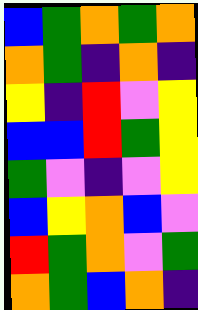[["blue", "green", "orange", "green", "orange"], ["orange", "green", "indigo", "orange", "indigo"], ["yellow", "indigo", "red", "violet", "yellow"], ["blue", "blue", "red", "green", "yellow"], ["green", "violet", "indigo", "violet", "yellow"], ["blue", "yellow", "orange", "blue", "violet"], ["red", "green", "orange", "violet", "green"], ["orange", "green", "blue", "orange", "indigo"]]